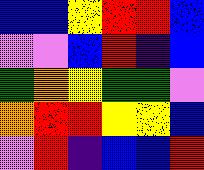[["blue", "blue", "yellow", "red", "red", "blue"], ["violet", "violet", "blue", "red", "indigo", "blue"], ["green", "orange", "yellow", "green", "green", "violet"], ["orange", "red", "red", "yellow", "yellow", "blue"], ["violet", "red", "indigo", "blue", "blue", "red"]]